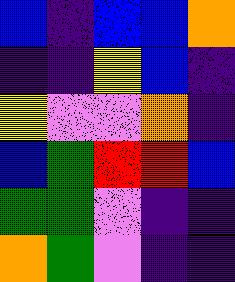[["blue", "indigo", "blue", "blue", "orange"], ["indigo", "indigo", "yellow", "blue", "indigo"], ["yellow", "violet", "violet", "orange", "indigo"], ["blue", "green", "red", "red", "blue"], ["green", "green", "violet", "indigo", "indigo"], ["orange", "green", "violet", "indigo", "indigo"]]